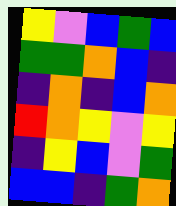[["yellow", "violet", "blue", "green", "blue"], ["green", "green", "orange", "blue", "indigo"], ["indigo", "orange", "indigo", "blue", "orange"], ["red", "orange", "yellow", "violet", "yellow"], ["indigo", "yellow", "blue", "violet", "green"], ["blue", "blue", "indigo", "green", "orange"]]